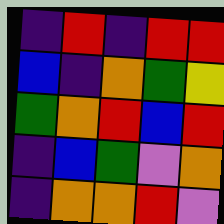[["indigo", "red", "indigo", "red", "red"], ["blue", "indigo", "orange", "green", "yellow"], ["green", "orange", "red", "blue", "red"], ["indigo", "blue", "green", "violet", "orange"], ["indigo", "orange", "orange", "red", "violet"]]